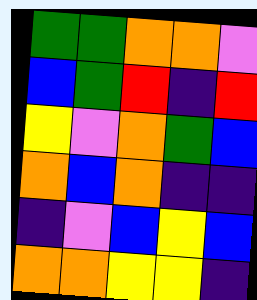[["green", "green", "orange", "orange", "violet"], ["blue", "green", "red", "indigo", "red"], ["yellow", "violet", "orange", "green", "blue"], ["orange", "blue", "orange", "indigo", "indigo"], ["indigo", "violet", "blue", "yellow", "blue"], ["orange", "orange", "yellow", "yellow", "indigo"]]